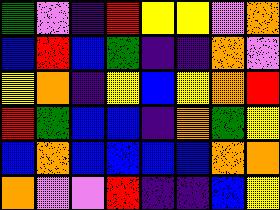[["green", "violet", "indigo", "red", "yellow", "yellow", "violet", "orange"], ["blue", "red", "blue", "green", "indigo", "indigo", "orange", "violet"], ["yellow", "orange", "indigo", "yellow", "blue", "yellow", "orange", "red"], ["red", "green", "blue", "blue", "indigo", "orange", "green", "yellow"], ["blue", "orange", "blue", "blue", "blue", "blue", "orange", "orange"], ["orange", "violet", "violet", "red", "indigo", "indigo", "blue", "yellow"]]